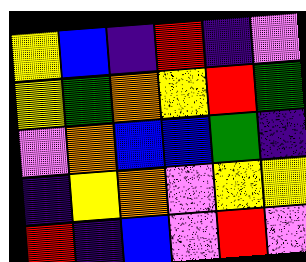[["yellow", "blue", "indigo", "red", "indigo", "violet"], ["yellow", "green", "orange", "yellow", "red", "green"], ["violet", "orange", "blue", "blue", "green", "indigo"], ["indigo", "yellow", "orange", "violet", "yellow", "yellow"], ["red", "indigo", "blue", "violet", "red", "violet"]]